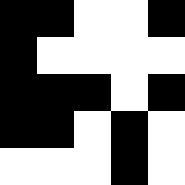[["black", "black", "white", "white", "black"], ["black", "white", "white", "white", "white"], ["black", "black", "black", "white", "black"], ["black", "black", "white", "black", "white"], ["white", "white", "white", "black", "white"]]